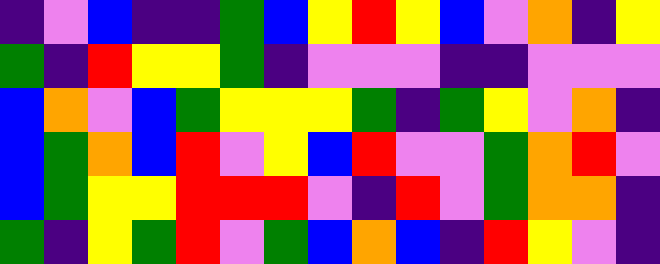[["indigo", "violet", "blue", "indigo", "indigo", "green", "blue", "yellow", "red", "yellow", "blue", "violet", "orange", "indigo", "yellow"], ["green", "indigo", "red", "yellow", "yellow", "green", "indigo", "violet", "violet", "violet", "indigo", "indigo", "violet", "violet", "violet"], ["blue", "orange", "violet", "blue", "green", "yellow", "yellow", "yellow", "green", "indigo", "green", "yellow", "violet", "orange", "indigo"], ["blue", "green", "orange", "blue", "red", "violet", "yellow", "blue", "red", "violet", "violet", "green", "orange", "red", "violet"], ["blue", "green", "yellow", "yellow", "red", "red", "red", "violet", "indigo", "red", "violet", "green", "orange", "orange", "indigo"], ["green", "indigo", "yellow", "green", "red", "violet", "green", "blue", "orange", "blue", "indigo", "red", "yellow", "violet", "indigo"]]